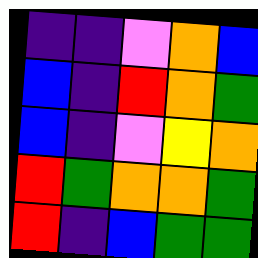[["indigo", "indigo", "violet", "orange", "blue"], ["blue", "indigo", "red", "orange", "green"], ["blue", "indigo", "violet", "yellow", "orange"], ["red", "green", "orange", "orange", "green"], ["red", "indigo", "blue", "green", "green"]]